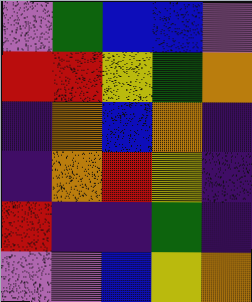[["violet", "green", "blue", "blue", "violet"], ["red", "red", "yellow", "green", "orange"], ["indigo", "orange", "blue", "orange", "indigo"], ["indigo", "orange", "red", "yellow", "indigo"], ["red", "indigo", "indigo", "green", "indigo"], ["violet", "violet", "blue", "yellow", "orange"]]